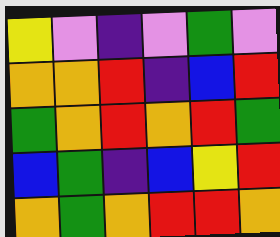[["yellow", "violet", "indigo", "violet", "green", "violet"], ["orange", "orange", "red", "indigo", "blue", "red"], ["green", "orange", "red", "orange", "red", "green"], ["blue", "green", "indigo", "blue", "yellow", "red"], ["orange", "green", "orange", "red", "red", "orange"]]